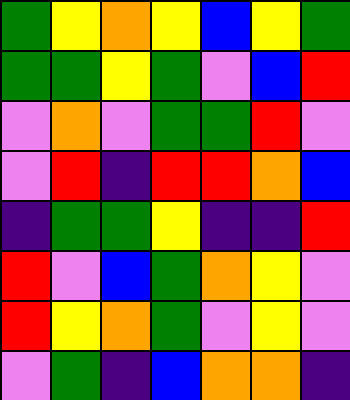[["green", "yellow", "orange", "yellow", "blue", "yellow", "green"], ["green", "green", "yellow", "green", "violet", "blue", "red"], ["violet", "orange", "violet", "green", "green", "red", "violet"], ["violet", "red", "indigo", "red", "red", "orange", "blue"], ["indigo", "green", "green", "yellow", "indigo", "indigo", "red"], ["red", "violet", "blue", "green", "orange", "yellow", "violet"], ["red", "yellow", "orange", "green", "violet", "yellow", "violet"], ["violet", "green", "indigo", "blue", "orange", "orange", "indigo"]]